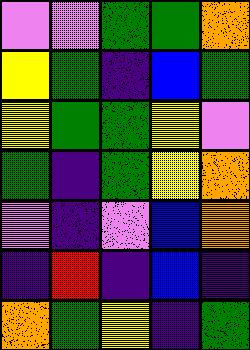[["violet", "violet", "green", "green", "orange"], ["yellow", "green", "indigo", "blue", "green"], ["yellow", "green", "green", "yellow", "violet"], ["green", "indigo", "green", "yellow", "orange"], ["violet", "indigo", "violet", "blue", "orange"], ["indigo", "red", "indigo", "blue", "indigo"], ["orange", "green", "yellow", "indigo", "green"]]